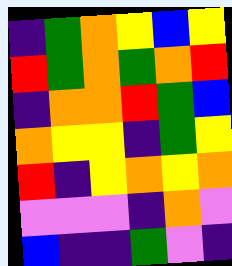[["indigo", "green", "orange", "yellow", "blue", "yellow"], ["red", "green", "orange", "green", "orange", "red"], ["indigo", "orange", "orange", "red", "green", "blue"], ["orange", "yellow", "yellow", "indigo", "green", "yellow"], ["red", "indigo", "yellow", "orange", "yellow", "orange"], ["violet", "violet", "violet", "indigo", "orange", "violet"], ["blue", "indigo", "indigo", "green", "violet", "indigo"]]